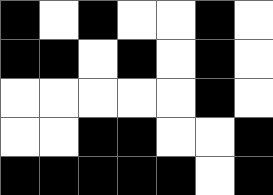[["black", "white", "black", "white", "white", "black", "white"], ["black", "black", "white", "black", "white", "black", "white"], ["white", "white", "white", "white", "white", "black", "white"], ["white", "white", "black", "black", "white", "white", "black"], ["black", "black", "black", "black", "black", "white", "black"]]